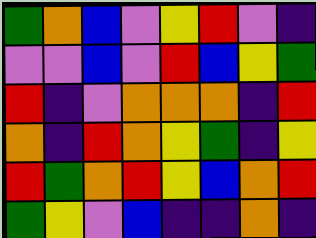[["green", "orange", "blue", "violet", "yellow", "red", "violet", "indigo"], ["violet", "violet", "blue", "violet", "red", "blue", "yellow", "green"], ["red", "indigo", "violet", "orange", "orange", "orange", "indigo", "red"], ["orange", "indigo", "red", "orange", "yellow", "green", "indigo", "yellow"], ["red", "green", "orange", "red", "yellow", "blue", "orange", "red"], ["green", "yellow", "violet", "blue", "indigo", "indigo", "orange", "indigo"]]